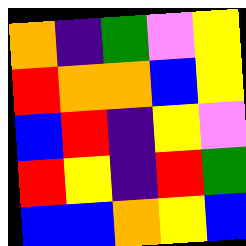[["orange", "indigo", "green", "violet", "yellow"], ["red", "orange", "orange", "blue", "yellow"], ["blue", "red", "indigo", "yellow", "violet"], ["red", "yellow", "indigo", "red", "green"], ["blue", "blue", "orange", "yellow", "blue"]]